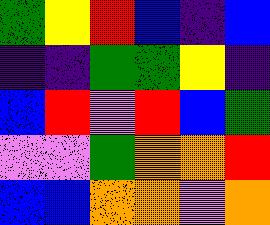[["green", "yellow", "red", "blue", "indigo", "blue"], ["indigo", "indigo", "green", "green", "yellow", "indigo"], ["blue", "red", "violet", "red", "blue", "green"], ["violet", "violet", "green", "orange", "orange", "red"], ["blue", "blue", "orange", "orange", "violet", "orange"]]